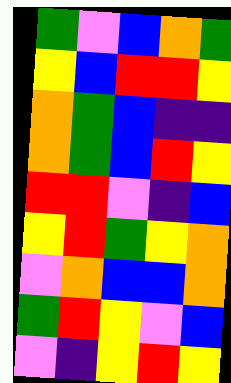[["green", "violet", "blue", "orange", "green"], ["yellow", "blue", "red", "red", "yellow"], ["orange", "green", "blue", "indigo", "indigo"], ["orange", "green", "blue", "red", "yellow"], ["red", "red", "violet", "indigo", "blue"], ["yellow", "red", "green", "yellow", "orange"], ["violet", "orange", "blue", "blue", "orange"], ["green", "red", "yellow", "violet", "blue"], ["violet", "indigo", "yellow", "red", "yellow"]]